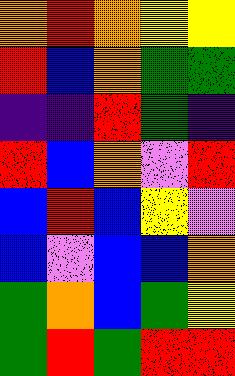[["orange", "red", "orange", "yellow", "yellow"], ["red", "blue", "orange", "green", "green"], ["indigo", "indigo", "red", "green", "indigo"], ["red", "blue", "orange", "violet", "red"], ["blue", "red", "blue", "yellow", "violet"], ["blue", "violet", "blue", "blue", "orange"], ["green", "orange", "blue", "green", "yellow"], ["green", "red", "green", "red", "red"]]